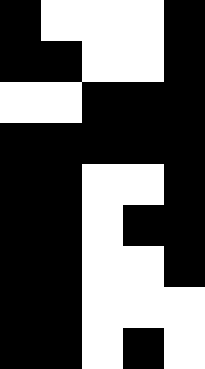[["black", "white", "white", "white", "black"], ["black", "black", "white", "white", "black"], ["white", "white", "black", "black", "black"], ["black", "black", "black", "black", "black"], ["black", "black", "white", "white", "black"], ["black", "black", "white", "black", "black"], ["black", "black", "white", "white", "black"], ["black", "black", "white", "white", "white"], ["black", "black", "white", "black", "white"]]